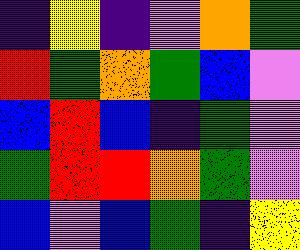[["indigo", "yellow", "indigo", "violet", "orange", "green"], ["red", "green", "orange", "green", "blue", "violet"], ["blue", "red", "blue", "indigo", "green", "violet"], ["green", "red", "red", "orange", "green", "violet"], ["blue", "violet", "blue", "green", "indigo", "yellow"]]